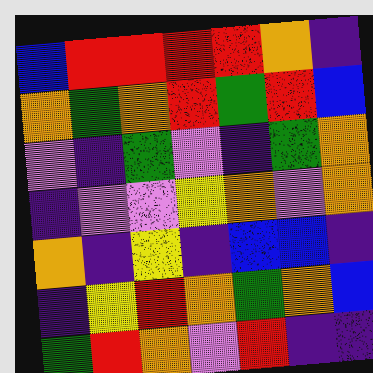[["blue", "red", "red", "red", "red", "orange", "indigo"], ["orange", "green", "orange", "red", "green", "red", "blue"], ["violet", "indigo", "green", "violet", "indigo", "green", "orange"], ["indigo", "violet", "violet", "yellow", "orange", "violet", "orange"], ["orange", "indigo", "yellow", "indigo", "blue", "blue", "indigo"], ["indigo", "yellow", "red", "orange", "green", "orange", "blue"], ["green", "red", "orange", "violet", "red", "indigo", "indigo"]]